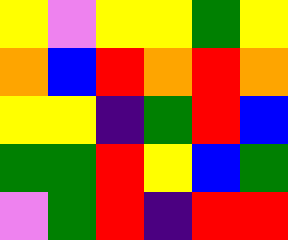[["yellow", "violet", "yellow", "yellow", "green", "yellow"], ["orange", "blue", "red", "orange", "red", "orange"], ["yellow", "yellow", "indigo", "green", "red", "blue"], ["green", "green", "red", "yellow", "blue", "green"], ["violet", "green", "red", "indigo", "red", "red"]]